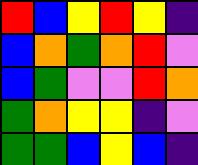[["red", "blue", "yellow", "red", "yellow", "indigo"], ["blue", "orange", "green", "orange", "red", "violet"], ["blue", "green", "violet", "violet", "red", "orange"], ["green", "orange", "yellow", "yellow", "indigo", "violet"], ["green", "green", "blue", "yellow", "blue", "indigo"]]